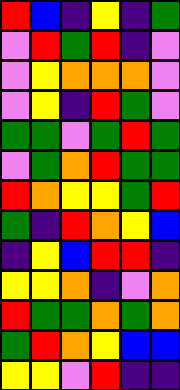[["red", "blue", "indigo", "yellow", "indigo", "green"], ["violet", "red", "green", "red", "indigo", "violet"], ["violet", "yellow", "orange", "orange", "orange", "violet"], ["violet", "yellow", "indigo", "red", "green", "violet"], ["green", "green", "violet", "green", "red", "green"], ["violet", "green", "orange", "red", "green", "green"], ["red", "orange", "yellow", "yellow", "green", "red"], ["green", "indigo", "red", "orange", "yellow", "blue"], ["indigo", "yellow", "blue", "red", "red", "indigo"], ["yellow", "yellow", "orange", "indigo", "violet", "orange"], ["red", "green", "green", "orange", "green", "orange"], ["green", "red", "orange", "yellow", "blue", "blue"], ["yellow", "yellow", "violet", "red", "indigo", "indigo"]]